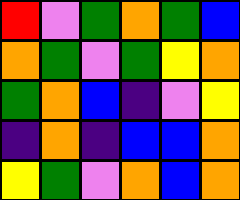[["red", "violet", "green", "orange", "green", "blue"], ["orange", "green", "violet", "green", "yellow", "orange"], ["green", "orange", "blue", "indigo", "violet", "yellow"], ["indigo", "orange", "indigo", "blue", "blue", "orange"], ["yellow", "green", "violet", "orange", "blue", "orange"]]